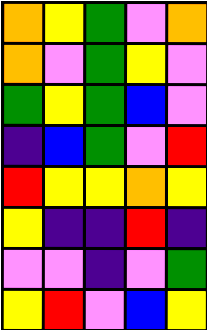[["orange", "yellow", "green", "violet", "orange"], ["orange", "violet", "green", "yellow", "violet"], ["green", "yellow", "green", "blue", "violet"], ["indigo", "blue", "green", "violet", "red"], ["red", "yellow", "yellow", "orange", "yellow"], ["yellow", "indigo", "indigo", "red", "indigo"], ["violet", "violet", "indigo", "violet", "green"], ["yellow", "red", "violet", "blue", "yellow"]]